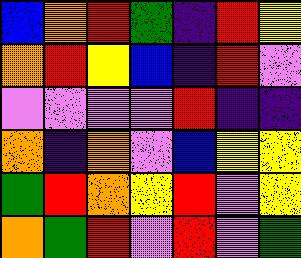[["blue", "orange", "red", "green", "indigo", "red", "yellow"], ["orange", "red", "yellow", "blue", "indigo", "red", "violet"], ["violet", "violet", "violet", "violet", "red", "indigo", "indigo"], ["orange", "indigo", "orange", "violet", "blue", "yellow", "yellow"], ["green", "red", "orange", "yellow", "red", "violet", "yellow"], ["orange", "green", "red", "violet", "red", "violet", "green"]]